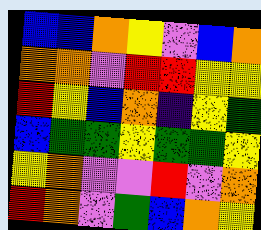[["blue", "blue", "orange", "yellow", "violet", "blue", "orange"], ["orange", "orange", "violet", "red", "red", "yellow", "yellow"], ["red", "yellow", "blue", "orange", "indigo", "yellow", "green"], ["blue", "green", "green", "yellow", "green", "green", "yellow"], ["yellow", "orange", "violet", "violet", "red", "violet", "orange"], ["red", "orange", "violet", "green", "blue", "orange", "yellow"]]